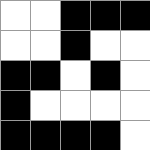[["white", "white", "black", "black", "black"], ["white", "white", "black", "white", "white"], ["black", "black", "white", "black", "white"], ["black", "white", "white", "white", "white"], ["black", "black", "black", "black", "white"]]